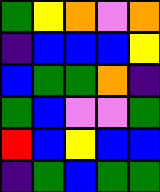[["green", "yellow", "orange", "violet", "orange"], ["indigo", "blue", "blue", "blue", "yellow"], ["blue", "green", "green", "orange", "indigo"], ["green", "blue", "violet", "violet", "green"], ["red", "blue", "yellow", "blue", "blue"], ["indigo", "green", "blue", "green", "green"]]